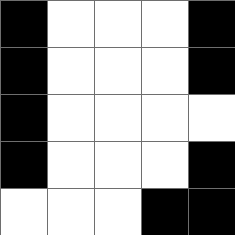[["black", "white", "white", "white", "black"], ["black", "white", "white", "white", "black"], ["black", "white", "white", "white", "white"], ["black", "white", "white", "white", "black"], ["white", "white", "white", "black", "black"]]